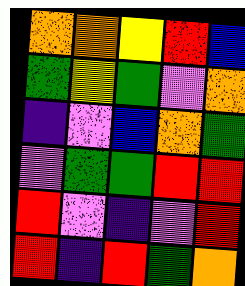[["orange", "orange", "yellow", "red", "blue"], ["green", "yellow", "green", "violet", "orange"], ["indigo", "violet", "blue", "orange", "green"], ["violet", "green", "green", "red", "red"], ["red", "violet", "indigo", "violet", "red"], ["red", "indigo", "red", "green", "orange"]]